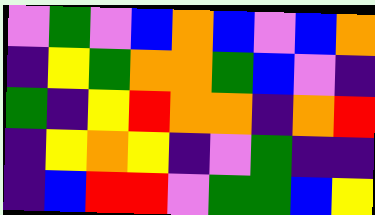[["violet", "green", "violet", "blue", "orange", "blue", "violet", "blue", "orange"], ["indigo", "yellow", "green", "orange", "orange", "green", "blue", "violet", "indigo"], ["green", "indigo", "yellow", "red", "orange", "orange", "indigo", "orange", "red"], ["indigo", "yellow", "orange", "yellow", "indigo", "violet", "green", "indigo", "indigo"], ["indigo", "blue", "red", "red", "violet", "green", "green", "blue", "yellow"]]